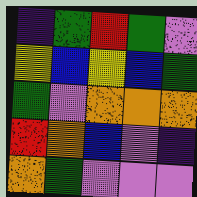[["indigo", "green", "red", "green", "violet"], ["yellow", "blue", "yellow", "blue", "green"], ["green", "violet", "orange", "orange", "orange"], ["red", "orange", "blue", "violet", "indigo"], ["orange", "green", "violet", "violet", "violet"]]